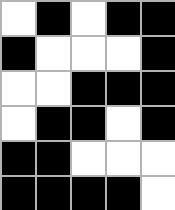[["white", "black", "white", "black", "black"], ["black", "white", "white", "white", "black"], ["white", "white", "black", "black", "black"], ["white", "black", "black", "white", "black"], ["black", "black", "white", "white", "white"], ["black", "black", "black", "black", "white"]]